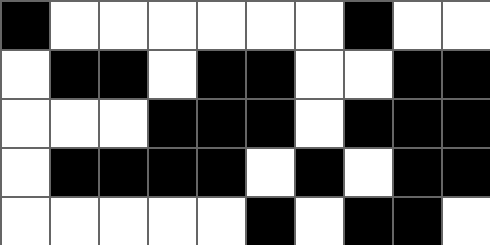[["black", "white", "white", "white", "white", "white", "white", "black", "white", "white"], ["white", "black", "black", "white", "black", "black", "white", "white", "black", "black"], ["white", "white", "white", "black", "black", "black", "white", "black", "black", "black"], ["white", "black", "black", "black", "black", "white", "black", "white", "black", "black"], ["white", "white", "white", "white", "white", "black", "white", "black", "black", "white"]]